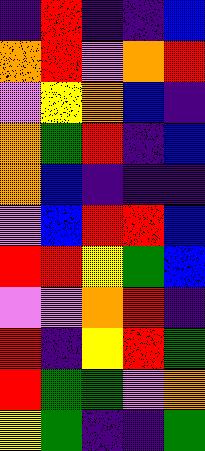[["indigo", "red", "indigo", "indigo", "blue"], ["orange", "red", "violet", "orange", "red"], ["violet", "yellow", "orange", "blue", "indigo"], ["orange", "green", "red", "indigo", "blue"], ["orange", "blue", "indigo", "indigo", "indigo"], ["violet", "blue", "red", "red", "blue"], ["red", "red", "yellow", "green", "blue"], ["violet", "violet", "orange", "red", "indigo"], ["red", "indigo", "yellow", "red", "green"], ["red", "green", "green", "violet", "orange"], ["yellow", "green", "indigo", "indigo", "green"]]